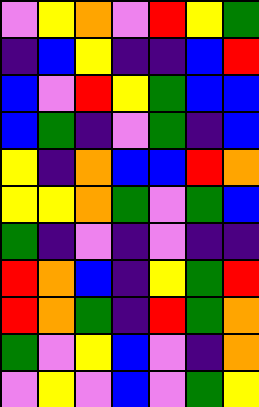[["violet", "yellow", "orange", "violet", "red", "yellow", "green"], ["indigo", "blue", "yellow", "indigo", "indigo", "blue", "red"], ["blue", "violet", "red", "yellow", "green", "blue", "blue"], ["blue", "green", "indigo", "violet", "green", "indigo", "blue"], ["yellow", "indigo", "orange", "blue", "blue", "red", "orange"], ["yellow", "yellow", "orange", "green", "violet", "green", "blue"], ["green", "indigo", "violet", "indigo", "violet", "indigo", "indigo"], ["red", "orange", "blue", "indigo", "yellow", "green", "red"], ["red", "orange", "green", "indigo", "red", "green", "orange"], ["green", "violet", "yellow", "blue", "violet", "indigo", "orange"], ["violet", "yellow", "violet", "blue", "violet", "green", "yellow"]]